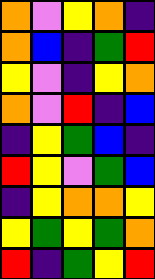[["orange", "violet", "yellow", "orange", "indigo"], ["orange", "blue", "indigo", "green", "red"], ["yellow", "violet", "indigo", "yellow", "orange"], ["orange", "violet", "red", "indigo", "blue"], ["indigo", "yellow", "green", "blue", "indigo"], ["red", "yellow", "violet", "green", "blue"], ["indigo", "yellow", "orange", "orange", "yellow"], ["yellow", "green", "yellow", "green", "orange"], ["red", "indigo", "green", "yellow", "red"]]